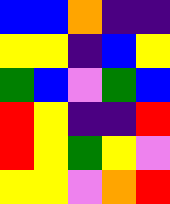[["blue", "blue", "orange", "indigo", "indigo"], ["yellow", "yellow", "indigo", "blue", "yellow"], ["green", "blue", "violet", "green", "blue"], ["red", "yellow", "indigo", "indigo", "red"], ["red", "yellow", "green", "yellow", "violet"], ["yellow", "yellow", "violet", "orange", "red"]]